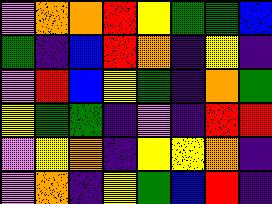[["violet", "orange", "orange", "red", "yellow", "green", "green", "blue"], ["green", "indigo", "blue", "red", "orange", "indigo", "yellow", "indigo"], ["violet", "red", "blue", "yellow", "green", "indigo", "orange", "green"], ["yellow", "green", "green", "indigo", "violet", "indigo", "red", "red"], ["violet", "yellow", "orange", "indigo", "yellow", "yellow", "orange", "indigo"], ["violet", "orange", "indigo", "yellow", "green", "blue", "red", "indigo"]]